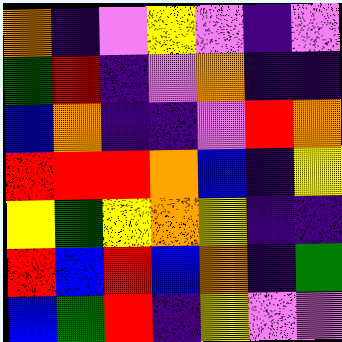[["orange", "indigo", "violet", "yellow", "violet", "indigo", "violet"], ["green", "red", "indigo", "violet", "orange", "indigo", "indigo"], ["blue", "orange", "indigo", "indigo", "violet", "red", "orange"], ["red", "red", "red", "orange", "blue", "indigo", "yellow"], ["yellow", "green", "yellow", "orange", "yellow", "indigo", "indigo"], ["red", "blue", "red", "blue", "orange", "indigo", "green"], ["blue", "green", "red", "indigo", "yellow", "violet", "violet"]]